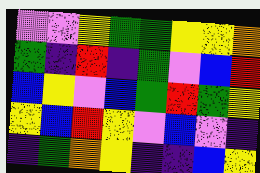[["violet", "violet", "yellow", "green", "green", "yellow", "yellow", "orange"], ["green", "indigo", "red", "indigo", "green", "violet", "blue", "red"], ["blue", "yellow", "violet", "blue", "green", "red", "green", "yellow"], ["yellow", "blue", "red", "yellow", "violet", "blue", "violet", "indigo"], ["indigo", "green", "orange", "yellow", "indigo", "indigo", "blue", "yellow"]]